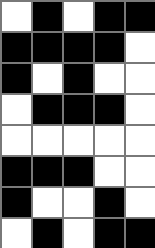[["white", "black", "white", "black", "black"], ["black", "black", "black", "black", "white"], ["black", "white", "black", "white", "white"], ["white", "black", "black", "black", "white"], ["white", "white", "white", "white", "white"], ["black", "black", "black", "white", "white"], ["black", "white", "white", "black", "white"], ["white", "black", "white", "black", "black"]]